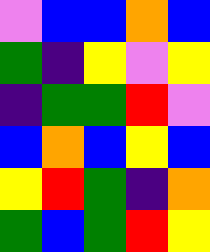[["violet", "blue", "blue", "orange", "blue"], ["green", "indigo", "yellow", "violet", "yellow"], ["indigo", "green", "green", "red", "violet"], ["blue", "orange", "blue", "yellow", "blue"], ["yellow", "red", "green", "indigo", "orange"], ["green", "blue", "green", "red", "yellow"]]